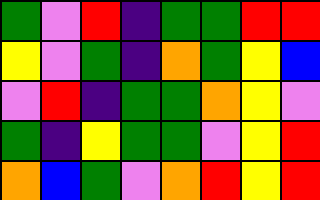[["green", "violet", "red", "indigo", "green", "green", "red", "red"], ["yellow", "violet", "green", "indigo", "orange", "green", "yellow", "blue"], ["violet", "red", "indigo", "green", "green", "orange", "yellow", "violet"], ["green", "indigo", "yellow", "green", "green", "violet", "yellow", "red"], ["orange", "blue", "green", "violet", "orange", "red", "yellow", "red"]]